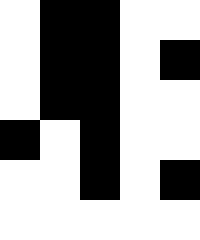[["white", "black", "black", "white", "white"], ["white", "black", "black", "white", "black"], ["white", "black", "black", "white", "white"], ["black", "white", "black", "white", "white"], ["white", "white", "black", "white", "black"], ["white", "white", "white", "white", "white"]]